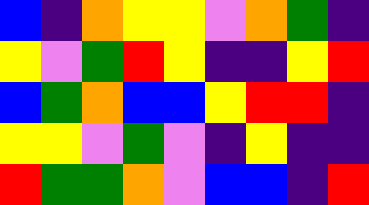[["blue", "indigo", "orange", "yellow", "yellow", "violet", "orange", "green", "indigo"], ["yellow", "violet", "green", "red", "yellow", "indigo", "indigo", "yellow", "red"], ["blue", "green", "orange", "blue", "blue", "yellow", "red", "red", "indigo"], ["yellow", "yellow", "violet", "green", "violet", "indigo", "yellow", "indigo", "indigo"], ["red", "green", "green", "orange", "violet", "blue", "blue", "indigo", "red"]]